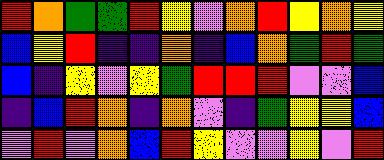[["red", "orange", "green", "green", "red", "yellow", "violet", "orange", "red", "yellow", "orange", "yellow"], ["blue", "yellow", "red", "indigo", "indigo", "orange", "indigo", "blue", "orange", "green", "red", "green"], ["blue", "indigo", "yellow", "violet", "yellow", "green", "red", "red", "red", "violet", "violet", "blue"], ["indigo", "blue", "red", "orange", "indigo", "orange", "violet", "indigo", "green", "yellow", "yellow", "blue"], ["violet", "red", "violet", "orange", "blue", "red", "yellow", "violet", "violet", "yellow", "violet", "red"]]